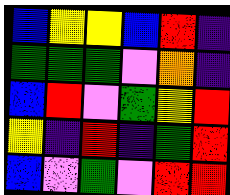[["blue", "yellow", "yellow", "blue", "red", "indigo"], ["green", "green", "green", "violet", "orange", "indigo"], ["blue", "red", "violet", "green", "yellow", "red"], ["yellow", "indigo", "red", "indigo", "green", "red"], ["blue", "violet", "green", "violet", "red", "red"]]